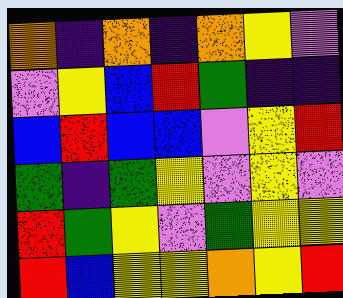[["orange", "indigo", "orange", "indigo", "orange", "yellow", "violet"], ["violet", "yellow", "blue", "red", "green", "indigo", "indigo"], ["blue", "red", "blue", "blue", "violet", "yellow", "red"], ["green", "indigo", "green", "yellow", "violet", "yellow", "violet"], ["red", "green", "yellow", "violet", "green", "yellow", "yellow"], ["red", "blue", "yellow", "yellow", "orange", "yellow", "red"]]